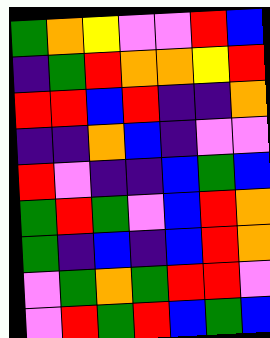[["green", "orange", "yellow", "violet", "violet", "red", "blue"], ["indigo", "green", "red", "orange", "orange", "yellow", "red"], ["red", "red", "blue", "red", "indigo", "indigo", "orange"], ["indigo", "indigo", "orange", "blue", "indigo", "violet", "violet"], ["red", "violet", "indigo", "indigo", "blue", "green", "blue"], ["green", "red", "green", "violet", "blue", "red", "orange"], ["green", "indigo", "blue", "indigo", "blue", "red", "orange"], ["violet", "green", "orange", "green", "red", "red", "violet"], ["violet", "red", "green", "red", "blue", "green", "blue"]]